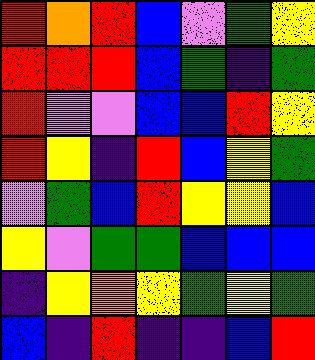[["red", "orange", "red", "blue", "violet", "green", "yellow"], ["red", "red", "red", "blue", "green", "indigo", "green"], ["red", "violet", "violet", "blue", "blue", "red", "yellow"], ["red", "yellow", "indigo", "red", "blue", "yellow", "green"], ["violet", "green", "blue", "red", "yellow", "yellow", "blue"], ["yellow", "violet", "green", "green", "blue", "blue", "blue"], ["indigo", "yellow", "orange", "yellow", "green", "yellow", "green"], ["blue", "indigo", "red", "indigo", "indigo", "blue", "red"]]